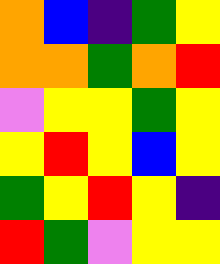[["orange", "blue", "indigo", "green", "yellow"], ["orange", "orange", "green", "orange", "red"], ["violet", "yellow", "yellow", "green", "yellow"], ["yellow", "red", "yellow", "blue", "yellow"], ["green", "yellow", "red", "yellow", "indigo"], ["red", "green", "violet", "yellow", "yellow"]]